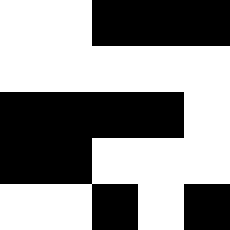[["white", "white", "black", "black", "black"], ["white", "white", "white", "white", "white"], ["black", "black", "black", "black", "white"], ["black", "black", "white", "white", "white"], ["white", "white", "black", "white", "black"]]